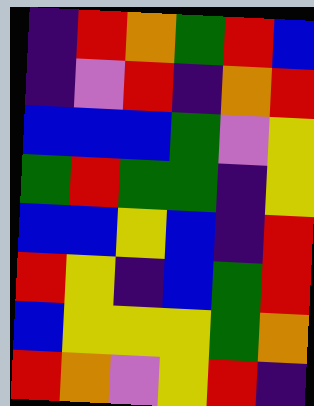[["indigo", "red", "orange", "green", "red", "blue"], ["indigo", "violet", "red", "indigo", "orange", "red"], ["blue", "blue", "blue", "green", "violet", "yellow"], ["green", "red", "green", "green", "indigo", "yellow"], ["blue", "blue", "yellow", "blue", "indigo", "red"], ["red", "yellow", "indigo", "blue", "green", "red"], ["blue", "yellow", "yellow", "yellow", "green", "orange"], ["red", "orange", "violet", "yellow", "red", "indigo"]]